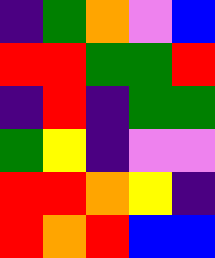[["indigo", "green", "orange", "violet", "blue"], ["red", "red", "green", "green", "red"], ["indigo", "red", "indigo", "green", "green"], ["green", "yellow", "indigo", "violet", "violet"], ["red", "red", "orange", "yellow", "indigo"], ["red", "orange", "red", "blue", "blue"]]